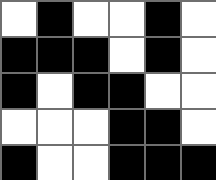[["white", "black", "white", "white", "black", "white"], ["black", "black", "black", "white", "black", "white"], ["black", "white", "black", "black", "white", "white"], ["white", "white", "white", "black", "black", "white"], ["black", "white", "white", "black", "black", "black"]]